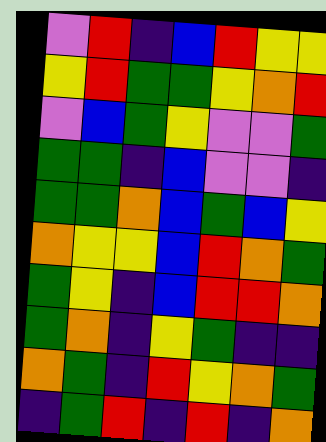[["violet", "red", "indigo", "blue", "red", "yellow", "yellow"], ["yellow", "red", "green", "green", "yellow", "orange", "red"], ["violet", "blue", "green", "yellow", "violet", "violet", "green"], ["green", "green", "indigo", "blue", "violet", "violet", "indigo"], ["green", "green", "orange", "blue", "green", "blue", "yellow"], ["orange", "yellow", "yellow", "blue", "red", "orange", "green"], ["green", "yellow", "indigo", "blue", "red", "red", "orange"], ["green", "orange", "indigo", "yellow", "green", "indigo", "indigo"], ["orange", "green", "indigo", "red", "yellow", "orange", "green"], ["indigo", "green", "red", "indigo", "red", "indigo", "orange"]]